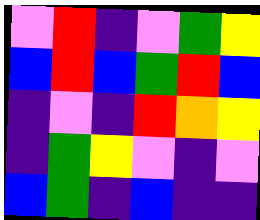[["violet", "red", "indigo", "violet", "green", "yellow"], ["blue", "red", "blue", "green", "red", "blue"], ["indigo", "violet", "indigo", "red", "orange", "yellow"], ["indigo", "green", "yellow", "violet", "indigo", "violet"], ["blue", "green", "indigo", "blue", "indigo", "indigo"]]